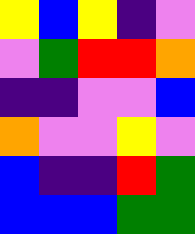[["yellow", "blue", "yellow", "indigo", "violet"], ["violet", "green", "red", "red", "orange"], ["indigo", "indigo", "violet", "violet", "blue"], ["orange", "violet", "violet", "yellow", "violet"], ["blue", "indigo", "indigo", "red", "green"], ["blue", "blue", "blue", "green", "green"]]